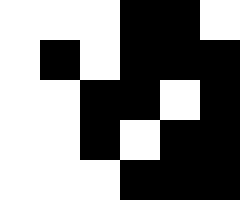[["white", "white", "white", "black", "black", "white"], ["white", "black", "white", "black", "black", "black"], ["white", "white", "black", "black", "white", "black"], ["white", "white", "black", "white", "black", "black"], ["white", "white", "white", "black", "black", "black"]]